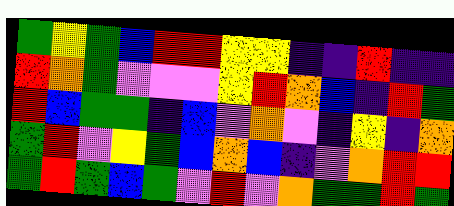[["green", "yellow", "green", "blue", "red", "red", "yellow", "yellow", "indigo", "indigo", "red", "indigo", "indigo"], ["red", "orange", "green", "violet", "violet", "violet", "yellow", "red", "orange", "blue", "indigo", "red", "green"], ["red", "blue", "green", "green", "indigo", "blue", "violet", "orange", "violet", "indigo", "yellow", "indigo", "orange"], ["green", "red", "violet", "yellow", "green", "blue", "orange", "blue", "indigo", "violet", "orange", "red", "red"], ["green", "red", "green", "blue", "green", "violet", "red", "violet", "orange", "green", "green", "red", "green"]]